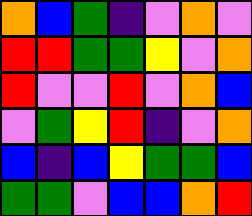[["orange", "blue", "green", "indigo", "violet", "orange", "violet"], ["red", "red", "green", "green", "yellow", "violet", "orange"], ["red", "violet", "violet", "red", "violet", "orange", "blue"], ["violet", "green", "yellow", "red", "indigo", "violet", "orange"], ["blue", "indigo", "blue", "yellow", "green", "green", "blue"], ["green", "green", "violet", "blue", "blue", "orange", "red"]]